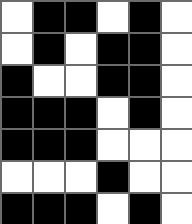[["white", "black", "black", "white", "black", "white"], ["white", "black", "white", "black", "black", "white"], ["black", "white", "white", "black", "black", "white"], ["black", "black", "black", "white", "black", "white"], ["black", "black", "black", "white", "white", "white"], ["white", "white", "white", "black", "white", "white"], ["black", "black", "black", "white", "black", "white"]]